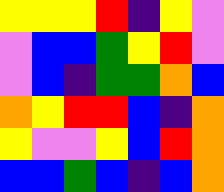[["yellow", "yellow", "yellow", "red", "indigo", "yellow", "violet"], ["violet", "blue", "blue", "green", "yellow", "red", "violet"], ["violet", "blue", "indigo", "green", "green", "orange", "blue"], ["orange", "yellow", "red", "red", "blue", "indigo", "orange"], ["yellow", "violet", "violet", "yellow", "blue", "red", "orange"], ["blue", "blue", "green", "blue", "indigo", "blue", "orange"]]